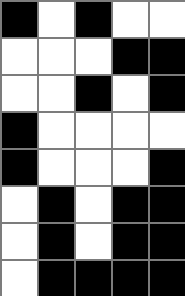[["black", "white", "black", "white", "white"], ["white", "white", "white", "black", "black"], ["white", "white", "black", "white", "black"], ["black", "white", "white", "white", "white"], ["black", "white", "white", "white", "black"], ["white", "black", "white", "black", "black"], ["white", "black", "white", "black", "black"], ["white", "black", "black", "black", "black"]]